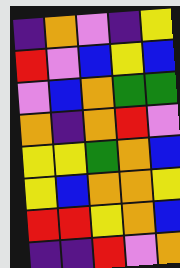[["indigo", "orange", "violet", "indigo", "yellow"], ["red", "violet", "blue", "yellow", "blue"], ["violet", "blue", "orange", "green", "green"], ["orange", "indigo", "orange", "red", "violet"], ["yellow", "yellow", "green", "orange", "blue"], ["yellow", "blue", "orange", "orange", "yellow"], ["red", "red", "yellow", "orange", "blue"], ["indigo", "indigo", "red", "violet", "orange"]]